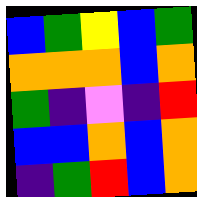[["blue", "green", "yellow", "blue", "green"], ["orange", "orange", "orange", "blue", "orange"], ["green", "indigo", "violet", "indigo", "red"], ["blue", "blue", "orange", "blue", "orange"], ["indigo", "green", "red", "blue", "orange"]]